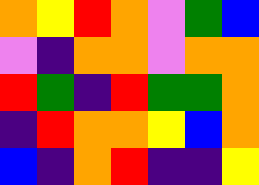[["orange", "yellow", "red", "orange", "violet", "green", "blue"], ["violet", "indigo", "orange", "orange", "violet", "orange", "orange"], ["red", "green", "indigo", "red", "green", "green", "orange"], ["indigo", "red", "orange", "orange", "yellow", "blue", "orange"], ["blue", "indigo", "orange", "red", "indigo", "indigo", "yellow"]]